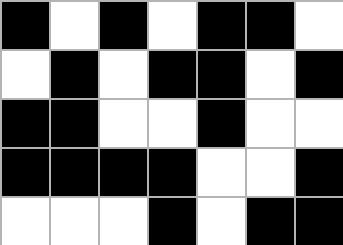[["black", "white", "black", "white", "black", "black", "white"], ["white", "black", "white", "black", "black", "white", "black"], ["black", "black", "white", "white", "black", "white", "white"], ["black", "black", "black", "black", "white", "white", "black"], ["white", "white", "white", "black", "white", "black", "black"]]